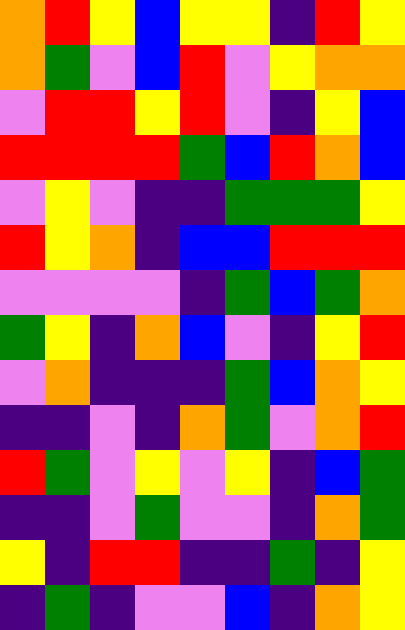[["orange", "red", "yellow", "blue", "yellow", "yellow", "indigo", "red", "yellow"], ["orange", "green", "violet", "blue", "red", "violet", "yellow", "orange", "orange"], ["violet", "red", "red", "yellow", "red", "violet", "indigo", "yellow", "blue"], ["red", "red", "red", "red", "green", "blue", "red", "orange", "blue"], ["violet", "yellow", "violet", "indigo", "indigo", "green", "green", "green", "yellow"], ["red", "yellow", "orange", "indigo", "blue", "blue", "red", "red", "red"], ["violet", "violet", "violet", "violet", "indigo", "green", "blue", "green", "orange"], ["green", "yellow", "indigo", "orange", "blue", "violet", "indigo", "yellow", "red"], ["violet", "orange", "indigo", "indigo", "indigo", "green", "blue", "orange", "yellow"], ["indigo", "indigo", "violet", "indigo", "orange", "green", "violet", "orange", "red"], ["red", "green", "violet", "yellow", "violet", "yellow", "indigo", "blue", "green"], ["indigo", "indigo", "violet", "green", "violet", "violet", "indigo", "orange", "green"], ["yellow", "indigo", "red", "red", "indigo", "indigo", "green", "indigo", "yellow"], ["indigo", "green", "indigo", "violet", "violet", "blue", "indigo", "orange", "yellow"]]